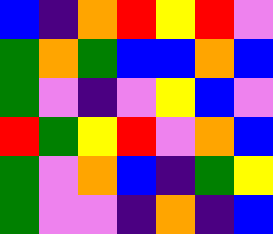[["blue", "indigo", "orange", "red", "yellow", "red", "violet"], ["green", "orange", "green", "blue", "blue", "orange", "blue"], ["green", "violet", "indigo", "violet", "yellow", "blue", "violet"], ["red", "green", "yellow", "red", "violet", "orange", "blue"], ["green", "violet", "orange", "blue", "indigo", "green", "yellow"], ["green", "violet", "violet", "indigo", "orange", "indigo", "blue"]]